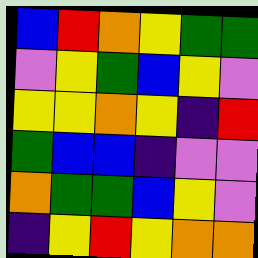[["blue", "red", "orange", "yellow", "green", "green"], ["violet", "yellow", "green", "blue", "yellow", "violet"], ["yellow", "yellow", "orange", "yellow", "indigo", "red"], ["green", "blue", "blue", "indigo", "violet", "violet"], ["orange", "green", "green", "blue", "yellow", "violet"], ["indigo", "yellow", "red", "yellow", "orange", "orange"]]